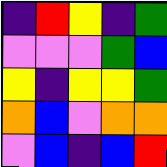[["indigo", "red", "yellow", "indigo", "green"], ["violet", "violet", "violet", "green", "blue"], ["yellow", "indigo", "yellow", "yellow", "green"], ["orange", "blue", "violet", "orange", "orange"], ["violet", "blue", "indigo", "blue", "red"]]